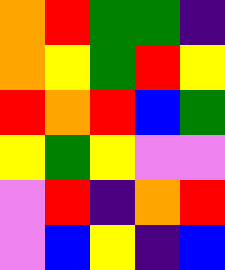[["orange", "red", "green", "green", "indigo"], ["orange", "yellow", "green", "red", "yellow"], ["red", "orange", "red", "blue", "green"], ["yellow", "green", "yellow", "violet", "violet"], ["violet", "red", "indigo", "orange", "red"], ["violet", "blue", "yellow", "indigo", "blue"]]